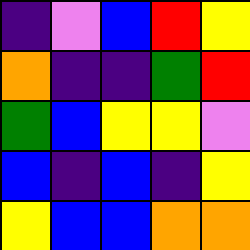[["indigo", "violet", "blue", "red", "yellow"], ["orange", "indigo", "indigo", "green", "red"], ["green", "blue", "yellow", "yellow", "violet"], ["blue", "indigo", "blue", "indigo", "yellow"], ["yellow", "blue", "blue", "orange", "orange"]]